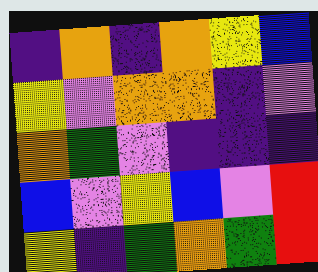[["indigo", "orange", "indigo", "orange", "yellow", "blue"], ["yellow", "violet", "orange", "orange", "indigo", "violet"], ["orange", "green", "violet", "indigo", "indigo", "indigo"], ["blue", "violet", "yellow", "blue", "violet", "red"], ["yellow", "indigo", "green", "orange", "green", "red"]]